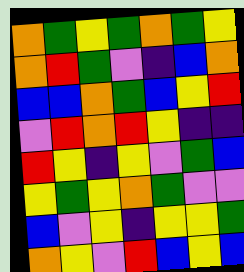[["orange", "green", "yellow", "green", "orange", "green", "yellow"], ["orange", "red", "green", "violet", "indigo", "blue", "orange"], ["blue", "blue", "orange", "green", "blue", "yellow", "red"], ["violet", "red", "orange", "red", "yellow", "indigo", "indigo"], ["red", "yellow", "indigo", "yellow", "violet", "green", "blue"], ["yellow", "green", "yellow", "orange", "green", "violet", "violet"], ["blue", "violet", "yellow", "indigo", "yellow", "yellow", "green"], ["orange", "yellow", "violet", "red", "blue", "yellow", "blue"]]